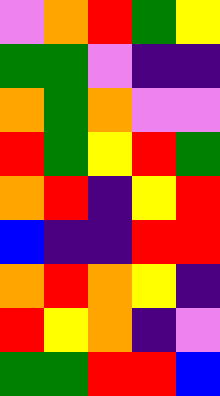[["violet", "orange", "red", "green", "yellow"], ["green", "green", "violet", "indigo", "indigo"], ["orange", "green", "orange", "violet", "violet"], ["red", "green", "yellow", "red", "green"], ["orange", "red", "indigo", "yellow", "red"], ["blue", "indigo", "indigo", "red", "red"], ["orange", "red", "orange", "yellow", "indigo"], ["red", "yellow", "orange", "indigo", "violet"], ["green", "green", "red", "red", "blue"]]